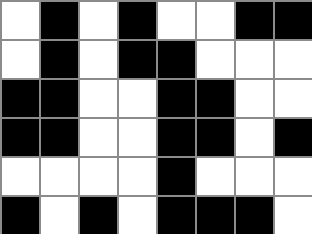[["white", "black", "white", "black", "white", "white", "black", "black"], ["white", "black", "white", "black", "black", "white", "white", "white"], ["black", "black", "white", "white", "black", "black", "white", "white"], ["black", "black", "white", "white", "black", "black", "white", "black"], ["white", "white", "white", "white", "black", "white", "white", "white"], ["black", "white", "black", "white", "black", "black", "black", "white"]]